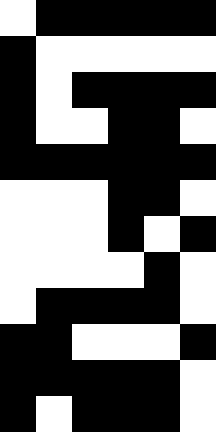[["white", "black", "black", "black", "black", "black"], ["black", "white", "white", "white", "white", "white"], ["black", "white", "black", "black", "black", "black"], ["black", "white", "white", "black", "black", "white"], ["black", "black", "black", "black", "black", "black"], ["white", "white", "white", "black", "black", "white"], ["white", "white", "white", "black", "white", "black"], ["white", "white", "white", "white", "black", "white"], ["white", "black", "black", "black", "black", "white"], ["black", "black", "white", "white", "white", "black"], ["black", "black", "black", "black", "black", "white"], ["black", "white", "black", "black", "black", "white"]]